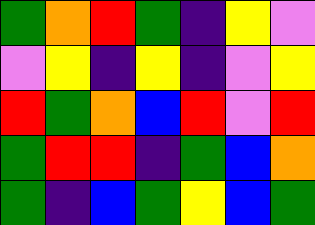[["green", "orange", "red", "green", "indigo", "yellow", "violet"], ["violet", "yellow", "indigo", "yellow", "indigo", "violet", "yellow"], ["red", "green", "orange", "blue", "red", "violet", "red"], ["green", "red", "red", "indigo", "green", "blue", "orange"], ["green", "indigo", "blue", "green", "yellow", "blue", "green"]]